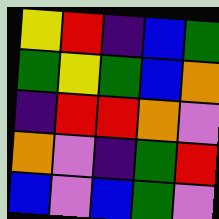[["yellow", "red", "indigo", "blue", "green"], ["green", "yellow", "green", "blue", "orange"], ["indigo", "red", "red", "orange", "violet"], ["orange", "violet", "indigo", "green", "red"], ["blue", "violet", "blue", "green", "violet"]]